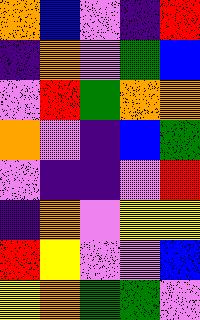[["orange", "blue", "violet", "indigo", "red"], ["indigo", "orange", "violet", "green", "blue"], ["violet", "red", "green", "orange", "orange"], ["orange", "violet", "indigo", "blue", "green"], ["violet", "indigo", "indigo", "violet", "red"], ["indigo", "orange", "violet", "yellow", "yellow"], ["red", "yellow", "violet", "violet", "blue"], ["yellow", "orange", "green", "green", "violet"]]